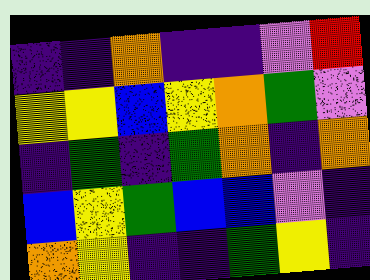[["indigo", "indigo", "orange", "indigo", "indigo", "violet", "red"], ["yellow", "yellow", "blue", "yellow", "orange", "green", "violet"], ["indigo", "green", "indigo", "green", "orange", "indigo", "orange"], ["blue", "yellow", "green", "blue", "blue", "violet", "indigo"], ["orange", "yellow", "indigo", "indigo", "green", "yellow", "indigo"]]